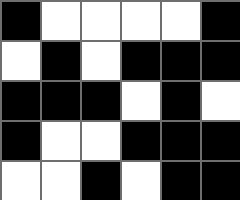[["black", "white", "white", "white", "white", "black"], ["white", "black", "white", "black", "black", "black"], ["black", "black", "black", "white", "black", "white"], ["black", "white", "white", "black", "black", "black"], ["white", "white", "black", "white", "black", "black"]]